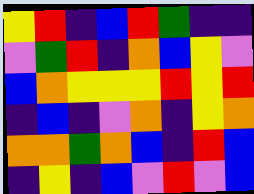[["yellow", "red", "indigo", "blue", "red", "green", "indigo", "indigo"], ["violet", "green", "red", "indigo", "orange", "blue", "yellow", "violet"], ["blue", "orange", "yellow", "yellow", "yellow", "red", "yellow", "red"], ["indigo", "blue", "indigo", "violet", "orange", "indigo", "yellow", "orange"], ["orange", "orange", "green", "orange", "blue", "indigo", "red", "blue"], ["indigo", "yellow", "indigo", "blue", "violet", "red", "violet", "blue"]]